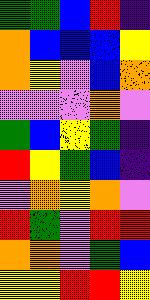[["green", "green", "blue", "red", "indigo"], ["orange", "blue", "blue", "blue", "yellow"], ["orange", "yellow", "violet", "blue", "orange"], ["violet", "violet", "violet", "orange", "violet"], ["green", "blue", "yellow", "green", "indigo"], ["red", "yellow", "green", "blue", "indigo"], ["violet", "orange", "yellow", "orange", "violet"], ["red", "green", "violet", "red", "red"], ["orange", "orange", "violet", "green", "blue"], ["yellow", "yellow", "red", "red", "yellow"]]